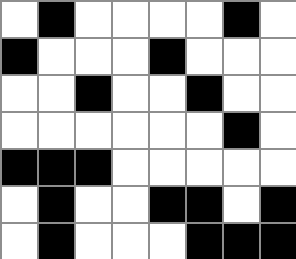[["white", "black", "white", "white", "white", "white", "black", "white"], ["black", "white", "white", "white", "black", "white", "white", "white"], ["white", "white", "black", "white", "white", "black", "white", "white"], ["white", "white", "white", "white", "white", "white", "black", "white"], ["black", "black", "black", "white", "white", "white", "white", "white"], ["white", "black", "white", "white", "black", "black", "white", "black"], ["white", "black", "white", "white", "white", "black", "black", "black"]]